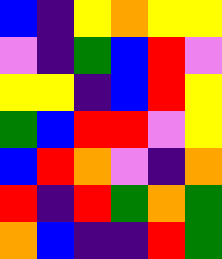[["blue", "indigo", "yellow", "orange", "yellow", "yellow"], ["violet", "indigo", "green", "blue", "red", "violet"], ["yellow", "yellow", "indigo", "blue", "red", "yellow"], ["green", "blue", "red", "red", "violet", "yellow"], ["blue", "red", "orange", "violet", "indigo", "orange"], ["red", "indigo", "red", "green", "orange", "green"], ["orange", "blue", "indigo", "indigo", "red", "green"]]